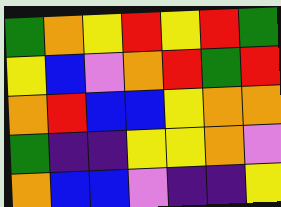[["green", "orange", "yellow", "red", "yellow", "red", "green"], ["yellow", "blue", "violet", "orange", "red", "green", "red"], ["orange", "red", "blue", "blue", "yellow", "orange", "orange"], ["green", "indigo", "indigo", "yellow", "yellow", "orange", "violet"], ["orange", "blue", "blue", "violet", "indigo", "indigo", "yellow"]]